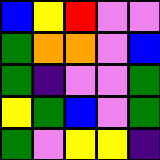[["blue", "yellow", "red", "violet", "violet"], ["green", "orange", "orange", "violet", "blue"], ["green", "indigo", "violet", "violet", "green"], ["yellow", "green", "blue", "violet", "green"], ["green", "violet", "yellow", "yellow", "indigo"]]